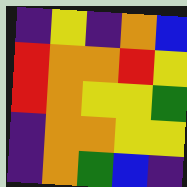[["indigo", "yellow", "indigo", "orange", "blue"], ["red", "orange", "orange", "red", "yellow"], ["red", "orange", "yellow", "yellow", "green"], ["indigo", "orange", "orange", "yellow", "yellow"], ["indigo", "orange", "green", "blue", "indigo"]]